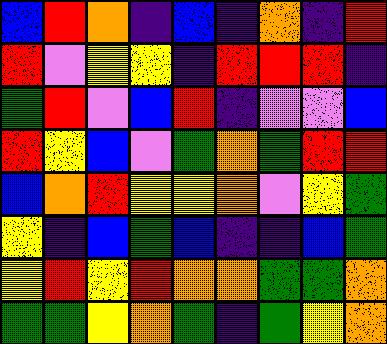[["blue", "red", "orange", "indigo", "blue", "indigo", "orange", "indigo", "red"], ["red", "violet", "yellow", "yellow", "indigo", "red", "red", "red", "indigo"], ["green", "red", "violet", "blue", "red", "indigo", "violet", "violet", "blue"], ["red", "yellow", "blue", "violet", "green", "orange", "green", "red", "red"], ["blue", "orange", "red", "yellow", "yellow", "orange", "violet", "yellow", "green"], ["yellow", "indigo", "blue", "green", "blue", "indigo", "indigo", "blue", "green"], ["yellow", "red", "yellow", "red", "orange", "orange", "green", "green", "orange"], ["green", "green", "yellow", "orange", "green", "indigo", "green", "yellow", "orange"]]